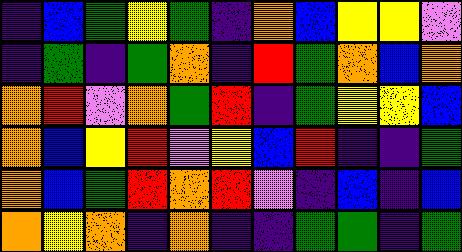[["indigo", "blue", "green", "yellow", "green", "indigo", "orange", "blue", "yellow", "yellow", "violet"], ["indigo", "green", "indigo", "green", "orange", "indigo", "red", "green", "orange", "blue", "orange"], ["orange", "red", "violet", "orange", "green", "red", "indigo", "green", "yellow", "yellow", "blue"], ["orange", "blue", "yellow", "red", "violet", "yellow", "blue", "red", "indigo", "indigo", "green"], ["orange", "blue", "green", "red", "orange", "red", "violet", "indigo", "blue", "indigo", "blue"], ["orange", "yellow", "orange", "indigo", "orange", "indigo", "indigo", "green", "green", "indigo", "green"]]